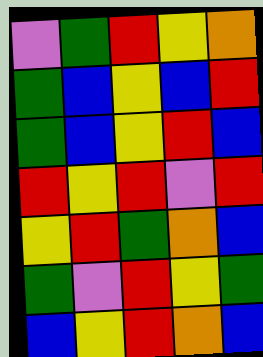[["violet", "green", "red", "yellow", "orange"], ["green", "blue", "yellow", "blue", "red"], ["green", "blue", "yellow", "red", "blue"], ["red", "yellow", "red", "violet", "red"], ["yellow", "red", "green", "orange", "blue"], ["green", "violet", "red", "yellow", "green"], ["blue", "yellow", "red", "orange", "blue"]]